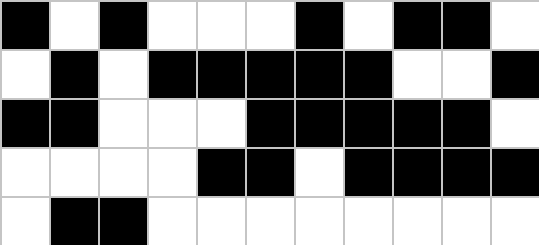[["black", "white", "black", "white", "white", "white", "black", "white", "black", "black", "white"], ["white", "black", "white", "black", "black", "black", "black", "black", "white", "white", "black"], ["black", "black", "white", "white", "white", "black", "black", "black", "black", "black", "white"], ["white", "white", "white", "white", "black", "black", "white", "black", "black", "black", "black"], ["white", "black", "black", "white", "white", "white", "white", "white", "white", "white", "white"]]